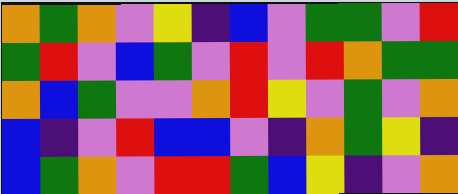[["orange", "green", "orange", "violet", "yellow", "indigo", "blue", "violet", "green", "green", "violet", "red"], ["green", "red", "violet", "blue", "green", "violet", "red", "violet", "red", "orange", "green", "green"], ["orange", "blue", "green", "violet", "violet", "orange", "red", "yellow", "violet", "green", "violet", "orange"], ["blue", "indigo", "violet", "red", "blue", "blue", "violet", "indigo", "orange", "green", "yellow", "indigo"], ["blue", "green", "orange", "violet", "red", "red", "green", "blue", "yellow", "indigo", "violet", "orange"]]